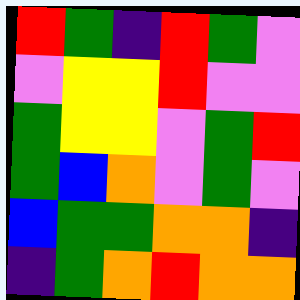[["red", "green", "indigo", "red", "green", "violet"], ["violet", "yellow", "yellow", "red", "violet", "violet"], ["green", "yellow", "yellow", "violet", "green", "red"], ["green", "blue", "orange", "violet", "green", "violet"], ["blue", "green", "green", "orange", "orange", "indigo"], ["indigo", "green", "orange", "red", "orange", "orange"]]